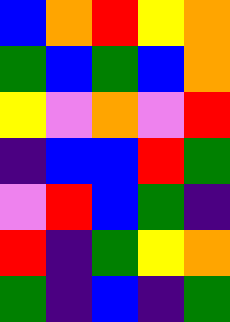[["blue", "orange", "red", "yellow", "orange"], ["green", "blue", "green", "blue", "orange"], ["yellow", "violet", "orange", "violet", "red"], ["indigo", "blue", "blue", "red", "green"], ["violet", "red", "blue", "green", "indigo"], ["red", "indigo", "green", "yellow", "orange"], ["green", "indigo", "blue", "indigo", "green"]]